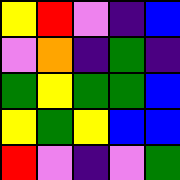[["yellow", "red", "violet", "indigo", "blue"], ["violet", "orange", "indigo", "green", "indigo"], ["green", "yellow", "green", "green", "blue"], ["yellow", "green", "yellow", "blue", "blue"], ["red", "violet", "indigo", "violet", "green"]]